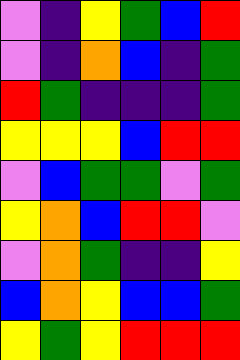[["violet", "indigo", "yellow", "green", "blue", "red"], ["violet", "indigo", "orange", "blue", "indigo", "green"], ["red", "green", "indigo", "indigo", "indigo", "green"], ["yellow", "yellow", "yellow", "blue", "red", "red"], ["violet", "blue", "green", "green", "violet", "green"], ["yellow", "orange", "blue", "red", "red", "violet"], ["violet", "orange", "green", "indigo", "indigo", "yellow"], ["blue", "orange", "yellow", "blue", "blue", "green"], ["yellow", "green", "yellow", "red", "red", "red"]]